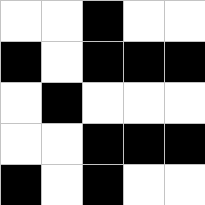[["white", "white", "black", "white", "white"], ["black", "white", "black", "black", "black"], ["white", "black", "white", "white", "white"], ["white", "white", "black", "black", "black"], ["black", "white", "black", "white", "white"]]